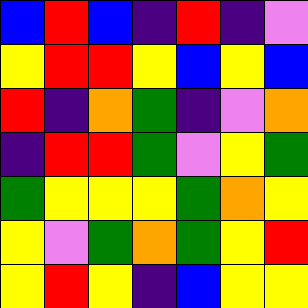[["blue", "red", "blue", "indigo", "red", "indigo", "violet"], ["yellow", "red", "red", "yellow", "blue", "yellow", "blue"], ["red", "indigo", "orange", "green", "indigo", "violet", "orange"], ["indigo", "red", "red", "green", "violet", "yellow", "green"], ["green", "yellow", "yellow", "yellow", "green", "orange", "yellow"], ["yellow", "violet", "green", "orange", "green", "yellow", "red"], ["yellow", "red", "yellow", "indigo", "blue", "yellow", "yellow"]]